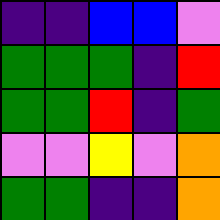[["indigo", "indigo", "blue", "blue", "violet"], ["green", "green", "green", "indigo", "red"], ["green", "green", "red", "indigo", "green"], ["violet", "violet", "yellow", "violet", "orange"], ["green", "green", "indigo", "indigo", "orange"]]